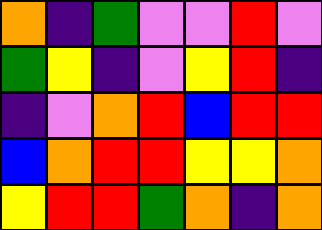[["orange", "indigo", "green", "violet", "violet", "red", "violet"], ["green", "yellow", "indigo", "violet", "yellow", "red", "indigo"], ["indigo", "violet", "orange", "red", "blue", "red", "red"], ["blue", "orange", "red", "red", "yellow", "yellow", "orange"], ["yellow", "red", "red", "green", "orange", "indigo", "orange"]]